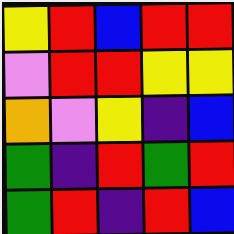[["yellow", "red", "blue", "red", "red"], ["violet", "red", "red", "yellow", "yellow"], ["orange", "violet", "yellow", "indigo", "blue"], ["green", "indigo", "red", "green", "red"], ["green", "red", "indigo", "red", "blue"]]